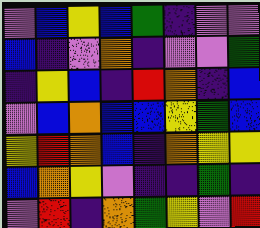[["violet", "blue", "yellow", "blue", "green", "indigo", "violet", "violet"], ["blue", "indigo", "violet", "orange", "indigo", "violet", "violet", "green"], ["indigo", "yellow", "blue", "indigo", "red", "orange", "indigo", "blue"], ["violet", "blue", "orange", "blue", "blue", "yellow", "green", "blue"], ["yellow", "red", "orange", "blue", "indigo", "orange", "yellow", "yellow"], ["blue", "orange", "yellow", "violet", "indigo", "indigo", "green", "indigo"], ["violet", "red", "indigo", "orange", "green", "yellow", "violet", "red"]]